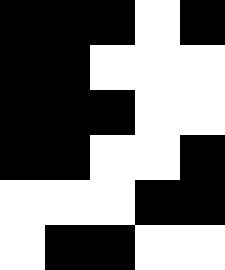[["black", "black", "black", "white", "black"], ["black", "black", "white", "white", "white"], ["black", "black", "black", "white", "white"], ["black", "black", "white", "white", "black"], ["white", "white", "white", "black", "black"], ["white", "black", "black", "white", "white"]]